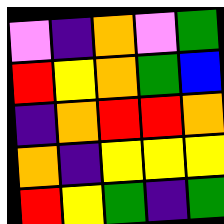[["violet", "indigo", "orange", "violet", "green"], ["red", "yellow", "orange", "green", "blue"], ["indigo", "orange", "red", "red", "orange"], ["orange", "indigo", "yellow", "yellow", "yellow"], ["red", "yellow", "green", "indigo", "green"]]